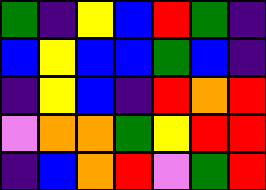[["green", "indigo", "yellow", "blue", "red", "green", "indigo"], ["blue", "yellow", "blue", "blue", "green", "blue", "indigo"], ["indigo", "yellow", "blue", "indigo", "red", "orange", "red"], ["violet", "orange", "orange", "green", "yellow", "red", "red"], ["indigo", "blue", "orange", "red", "violet", "green", "red"]]